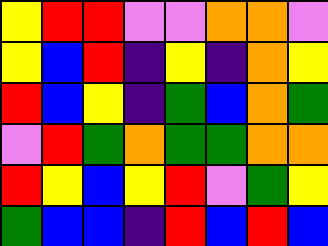[["yellow", "red", "red", "violet", "violet", "orange", "orange", "violet"], ["yellow", "blue", "red", "indigo", "yellow", "indigo", "orange", "yellow"], ["red", "blue", "yellow", "indigo", "green", "blue", "orange", "green"], ["violet", "red", "green", "orange", "green", "green", "orange", "orange"], ["red", "yellow", "blue", "yellow", "red", "violet", "green", "yellow"], ["green", "blue", "blue", "indigo", "red", "blue", "red", "blue"]]